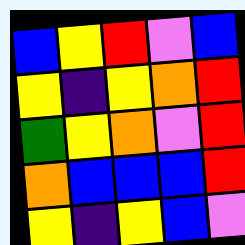[["blue", "yellow", "red", "violet", "blue"], ["yellow", "indigo", "yellow", "orange", "red"], ["green", "yellow", "orange", "violet", "red"], ["orange", "blue", "blue", "blue", "red"], ["yellow", "indigo", "yellow", "blue", "violet"]]